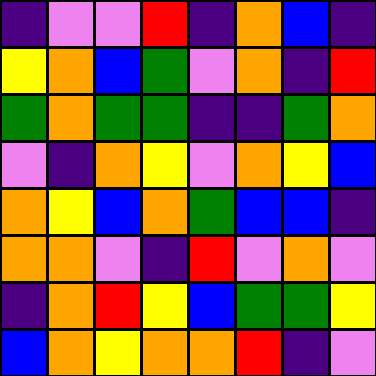[["indigo", "violet", "violet", "red", "indigo", "orange", "blue", "indigo"], ["yellow", "orange", "blue", "green", "violet", "orange", "indigo", "red"], ["green", "orange", "green", "green", "indigo", "indigo", "green", "orange"], ["violet", "indigo", "orange", "yellow", "violet", "orange", "yellow", "blue"], ["orange", "yellow", "blue", "orange", "green", "blue", "blue", "indigo"], ["orange", "orange", "violet", "indigo", "red", "violet", "orange", "violet"], ["indigo", "orange", "red", "yellow", "blue", "green", "green", "yellow"], ["blue", "orange", "yellow", "orange", "orange", "red", "indigo", "violet"]]